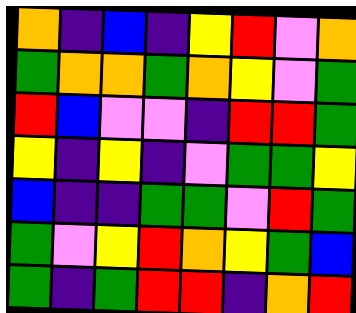[["orange", "indigo", "blue", "indigo", "yellow", "red", "violet", "orange"], ["green", "orange", "orange", "green", "orange", "yellow", "violet", "green"], ["red", "blue", "violet", "violet", "indigo", "red", "red", "green"], ["yellow", "indigo", "yellow", "indigo", "violet", "green", "green", "yellow"], ["blue", "indigo", "indigo", "green", "green", "violet", "red", "green"], ["green", "violet", "yellow", "red", "orange", "yellow", "green", "blue"], ["green", "indigo", "green", "red", "red", "indigo", "orange", "red"]]